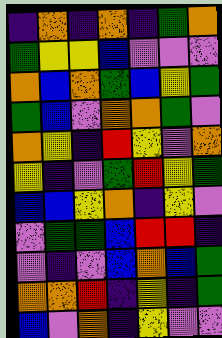[["indigo", "orange", "indigo", "orange", "indigo", "green", "orange"], ["green", "yellow", "yellow", "blue", "violet", "violet", "violet"], ["orange", "blue", "orange", "green", "blue", "yellow", "green"], ["green", "blue", "violet", "orange", "orange", "green", "violet"], ["orange", "yellow", "indigo", "red", "yellow", "violet", "orange"], ["yellow", "indigo", "violet", "green", "red", "yellow", "green"], ["blue", "blue", "yellow", "orange", "indigo", "yellow", "violet"], ["violet", "green", "green", "blue", "red", "red", "indigo"], ["violet", "indigo", "violet", "blue", "orange", "blue", "green"], ["orange", "orange", "red", "indigo", "yellow", "indigo", "green"], ["blue", "violet", "orange", "indigo", "yellow", "violet", "violet"]]